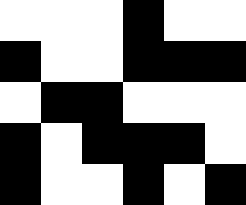[["white", "white", "white", "black", "white", "white"], ["black", "white", "white", "black", "black", "black"], ["white", "black", "black", "white", "white", "white"], ["black", "white", "black", "black", "black", "white"], ["black", "white", "white", "black", "white", "black"]]